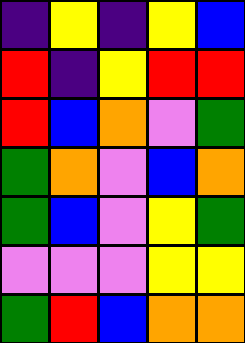[["indigo", "yellow", "indigo", "yellow", "blue"], ["red", "indigo", "yellow", "red", "red"], ["red", "blue", "orange", "violet", "green"], ["green", "orange", "violet", "blue", "orange"], ["green", "blue", "violet", "yellow", "green"], ["violet", "violet", "violet", "yellow", "yellow"], ["green", "red", "blue", "orange", "orange"]]